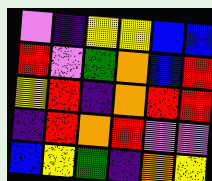[["violet", "indigo", "yellow", "yellow", "blue", "blue"], ["red", "violet", "green", "orange", "blue", "red"], ["yellow", "red", "indigo", "orange", "red", "red"], ["indigo", "red", "orange", "red", "violet", "violet"], ["blue", "yellow", "green", "indigo", "orange", "yellow"]]